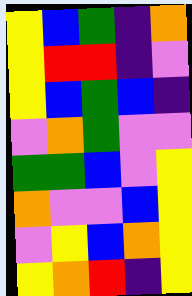[["yellow", "blue", "green", "indigo", "orange"], ["yellow", "red", "red", "indigo", "violet"], ["yellow", "blue", "green", "blue", "indigo"], ["violet", "orange", "green", "violet", "violet"], ["green", "green", "blue", "violet", "yellow"], ["orange", "violet", "violet", "blue", "yellow"], ["violet", "yellow", "blue", "orange", "yellow"], ["yellow", "orange", "red", "indigo", "yellow"]]